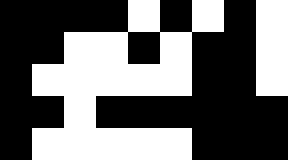[["black", "black", "black", "black", "white", "black", "white", "black", "white"], ["black", "black", "white", "white", "black", "white", "black", "black", "white"], ["black", "white", "white", "white", "white", "white", "black", "black", "white"], ["black", "black", "white", "black", "black", "black", "black", "black", "black"], ["black", "white", "white", "white", "white", "white", "black", "black", "black"]]